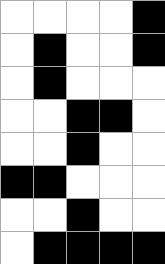[["white", "white", "white", "white", "black"], ["white", "black", "white", "white", "black"], ["white", "black", "white", "white", "white"], ["white", "white", "black", "black", "white"], ["white", "white", "black", "white", "white"], ["black", "black", "white", "white", "white"], ["white", "white", "black", "white", "white"], ["white", "black", "black", "black", "black"]]